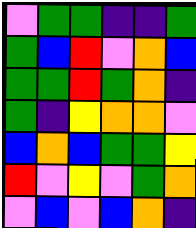[["violet", "green", "green", "indigo", "indigo", "green"], ["green", "blue", "red", "violet", "orange", "blue"], ["green", "green", "red", "green", "orange", "indigo"], ["green", "indigo", "yellow", "orange", "orange", "violet"], ["blue", "orange", "blue", "green", "green", "yellow"], ["red", "violet", "yellow", "violet", "green", "orange"], ["violet", "blue", "violet", "blue", "orange", "indigo"]]